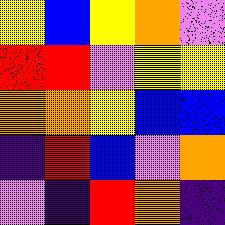[["yellow", "blue", "yellow", "orange", "violet"], ["red", "red", "violet", "yellow", "yellow"], ["orange", "orange", "yellow", "blue", "blue"], ["indigo", "red", "blue", "violet", "orange"], ["violet", "indigo", "red", "orange", "indigo"]]